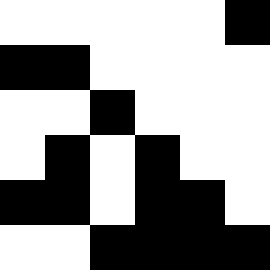[["white", "white", "white", "white", "white", "black"], ["black", "black", "white", "white", "white", "white"], ["white", "white", "black", "white", "white", "white"], ["white", "black", "white", "black", "white", "white"], ["black", "black", "white", "black", "black", "white"], ["white", "white", "black", "black", "black", "black"]]